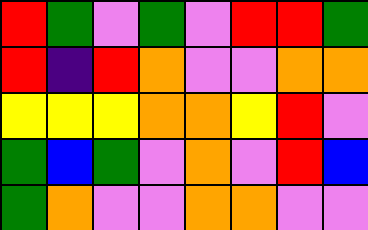[["red", "green", "violet", "green", "violet", "red", "red", "green"], ["red", "indigo", "red", "orange", "violet", "violet", "orange", "orange"], ["yellow", "yellow", "yellow", "orange", "orange", "yellow", "red", "violet"], ["green", "blue", "green", "violet", "orange", "violet", "red", "blue"], ["green", "orange", "violet", "violet", "orange", "orange", "violet", "violet"]]